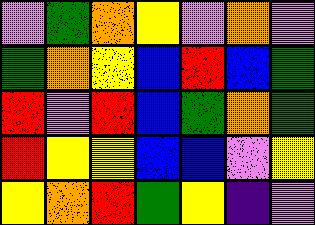[["violet", "green", "orange", "yellow", "violet", "orange", "violet"], ["green", "orange", "yellow", "blue", "red", "blue", "green"], ["red", "violet", "red", "blue", "green", "orange", "green"], ["red", "yellow", "yellow", "blue", "blue", "violet", "yellow"], ["yellow", "orange", "red", "green", "yellow", "indigo", "violet"]]